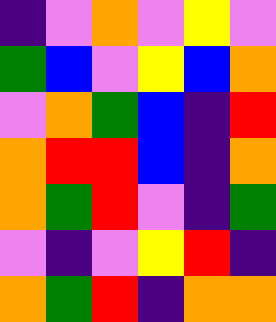[["indigo", "violet", "orange", "violet", "yellow", "violet"], ["green", "blue", "violet", "yellow", "blue", "orange"], ["violet", "orange", "green", "blue", "indigo", "red"], ["orange", "red", "red", "blue", "indigo", "orange"], ["orange", "green", "red", "violet", "indigo", "green"], ["violet", "indigo", "violet", "yellow", "red", "indigo"], ["orange", "green", "red", "indigo", "orange", "orange"]]